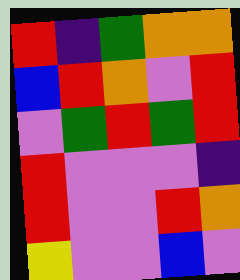[["red", "indigo", "green", "orange", "orange"], ["blue", "red", "orange", "violet", "red"], ["violet", "green", "red", "green", "red"], ["red", "violet", "violet", "violet", "indigo"], ["red", "violet", "violet", "red", "orange"], ["yellow", "violet", "violet", "blue", "violet"]]